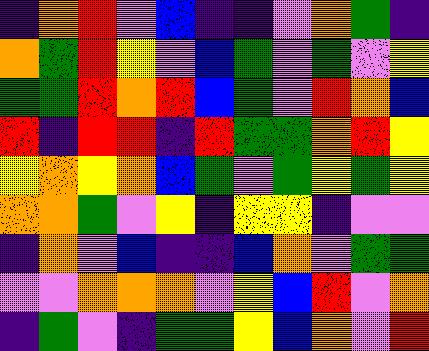[["indigo", "orange", "red", "violet", "blue", "indigo", "indigo", "violet", "orange", "green", "indigo"], ["orange", "green", "red", "yellow", "violet", "blue", "green", "violet", "green", "violet", "yellow"], ["green", "green", "red", "orange", "red", "blue", "green", "violet", "red", "orange", "blue"], ["red", "indigo", "red", "red", "indigo", "red", "green", "green", "orange", "red", "yellow"], ["yellow", "orange", "yellow", "orange", "blue", "green", "violet", "green", "yellow", "green", "yellow"], ["orange", "orange", "green", "violet", "yellow", "indigo", "yellow", "yellow", "indigo", "violet", "violet"], ["indigo", "orange", "violet", "blue", "indigo", "indigo", "blue", "orange", "violet", "green", "green"], ["violet", "violet", "orange", "orange", "orange", "violet", "yellow", "blue", "red", "violet", "orange"], ["indigo", "green", "violet", "indigo", "green", "green", "yellow", "blue", "orange", "violet", "red"]]